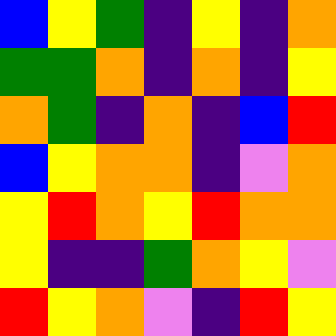[["blue", "yellow", "green", "indigo", "yellow", "indigo", "orange"], ["green", "green", "orange", "indigo", "orange", "indigo", "yellow"], ["orange", "green", "indigo", "orange", "indigo", "blue", "red"], ["blue", "yellow", "orange", "orange", "indigo", "violet", "orange"], ["yellow", "red", "orange", "yellow", "red", "orange", "orange"], ["yellow", "indigo", "indigo", "green", "orange", "yellow", "violet"], ["red", "yellow", "orange", "violet", "indigo", "red", "yellow"]]